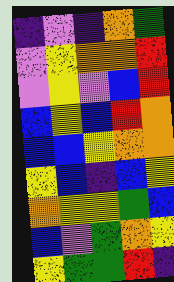[["indigo", "violet", "indigo", "orange", "green"], ["violet", "yellow", "orange", "orange", "red"], ["violet", "yellow", "violet", "blue", "red"], ["blue", "yellow", "blue", "red", "orange"], ["blue", "blue", "yellow", "orange", "orange"], ["yellow", "blue", "indigo", "blue", "yellow"], ["orange", "yellow", "yellow", "green", "blue"], ["blue", "violet", "green", "orange", "yellow"], ["yellow", "green", "green", "red", "indigo"]]